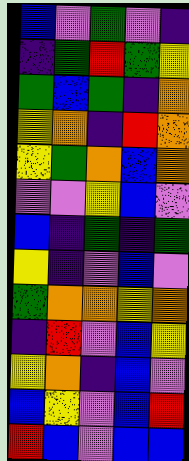[["blue", "violet", "green", "violet", "indigo"], ["indigo", "green", "red", "green", "yellow"], ["green", "blue", "green", "indigo", "orange"], ["yellow", "orange", "indigo", "red", "orange"], ["yellow", "green", "orange", "blue", "orange"], ["violet", "violet", "yellow", "blue", "violet"], ["blue", "indigo", "green", "indigo", "green"], ["yellow", "indigo", "violet", "blue", "violet"], ["green", "orange", "orange", "yellow", "orange"], ["indigo", "red", "violet", "blue", "yellow"], ["yellow", "orange", "indigo", "blue", "violet"], ["blue", "yellow", "violet", "blue", "red"], ["red", "blue", "violet", "blue", "blue"]]